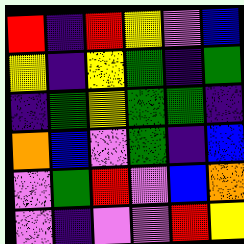[["red", "indigo", "red", "yellow", "violet", "blue"], ["yellow", "indigo", "yellow", "green", "indigo", "green"], ["indigo", "green", "yellow", "green", "green", "indigo"], ["orange", "blue", "violet", "green", "indigo", "blue"], ["violet", "green", "red", "violet", "blue", "orange"], ["violet", "indigo", "violet", "violet", "red", "yellow"]]